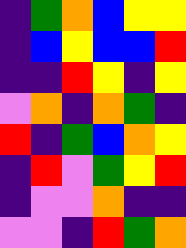[["indigo", "green", "orange", "blue", "yellow", "yellow"], ["indigo", "blue", "yellow", "blue", "blue", "red"], ["indigo", "indigo", "red", "yellow", "indigo", "yellow"], ["violet", "orange", "indigo", "orange", "green", "indigo"], ["red", "indigo", "green", "blue", "orange", "yellow"], ["indigo", "red", "violet", "green", "yellow", "red"], ["indigo", "violet", "violet", "orange", "indigo", "indigo"], ["violet", "violet", "indigo", "red", "green", "orange"]]